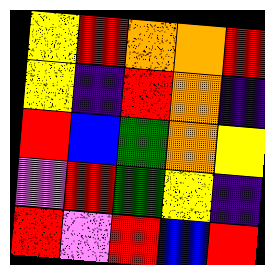[["yellow", "red", "orange", "orange", "red"], ["yellow", "indigo", "red", "orange", "indigo"], ["red", "blue", "green", "orange", "yellow"], ["violet", "red", "green", "yellow", "indigo"], ["red", "violet", "red", "blue", "red"]]